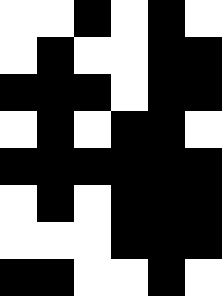[["white", "white", "black", "white", "black", "white"], ["white", "black", "white", "white", "black", "black"], ["black", "black", "black", "white", "black", "black"], ["white", "black", "white", "black", "black", "white"], ["black", "black", "black", "black", "black", "black"], ["white", "black", "white", "black", "black", "black"], ["white", "white", "white", "black", "black", "black"], ["black", "black", "white", "white", "black", "white"]]